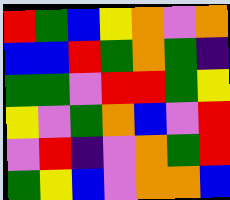[["red", "green", "blue", "yellow", "orange", "violet", "orange"], ["blue", "blue", "red", "green", "orange", "green", "indigo"], ["green", "green", "violet", "red", "red", "green", "yellow"], ["yellow", "violet", "green", "orange", "blue", "violet", "red"], ["violet", "red", "indigo", "violet", "orange", "green", "red"], ["green", "yellow", "blue", "violet", "orange", "orange", "blue"]]